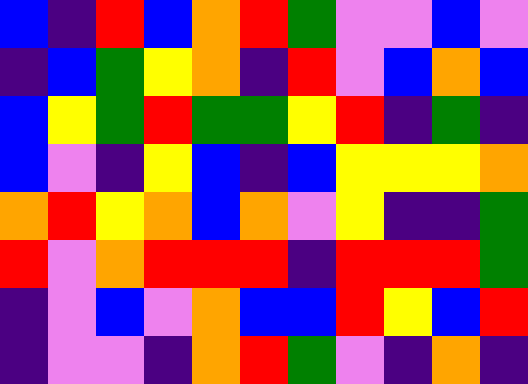[["blue", "indigo", "red", "blue", "orange", "red", "green", "violet", "violet", "blue", "violet"], ["indigo", "blue", "green", "yellow", "orange", "indigo", "red", "violet", "blue", "orange", "blue"], ["blue", "yellow", "green", "red", "green", "green", "yellow", "red", "indigo", "green", "indigo"], ["blue", "violet", "indigo", "yellow", "blue", "indigo", "blue", "yellow", "yellow", "yellow", "orange"], ["orange", "red", "yellow", "orange", "blue", "orange", "violet", "yellow", "indigo", "indigo", "green"], ["red", "violet", "orange", "red", "red", "red", "indigo", "red", "red", "red", "green"], ["indigo", "violet", "blue", "violet", "orange", "blue", "blue", "red", "yellow", "blue", "red"], ["indigo", "violet", "violet", "indigo", "orange", "red", "green", "violet", "indigo", "orange", "indigo"]]